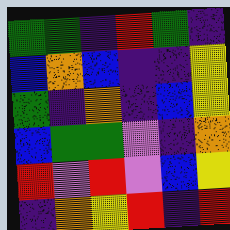[["green", "green", "indigo", "red", "green", "indigo"], ["blue", "orange", "blue", "indigo", "indigo", "yellow"], ["green", "indigo", "orange", "indigo", "blue", "yellow"], ["blue", "green", "green", "violet", "indigo", "orange"], ["red", "violet", "red", "violet", "blue", "yellow"], ["indigo", "orange", "yellow", "red", "indigo", "red"]]